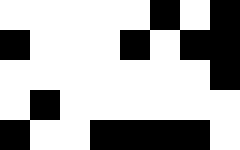[["white", "white", "white", "white", "white", "black", "white", "black"], ["black", "white", "white", "white", "black", "white", "black", "black"], ["white", "white", "white", "white", "white", "white", "white", "black"], ["white", "black", "white", "white", "white", "white", "white", "white"], ["black", "white", "white", "black", "black", "black", "black", "white"]]